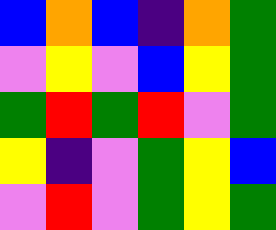[["blue", "orange", "blue", "indigo", "orange", "green"], ["violet", "yellow", "violet", "blue", "yellow", "green"], ["green", "red", "green", "red", "violet", "green"], ["yellow", "indigo", "violet", "green", "yellow", "blue"], ["violet", "red", "violet", "green", "yellow", "green"]]